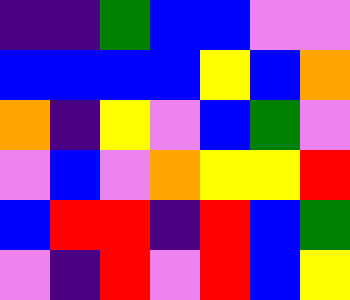[["indigo", "indigo", "green", "blue", "blue", "violet", "violet"], ["blue", "blue", "blue", "blue", "yellow", "blue", "orange"], ["orange", "indigo", "yellow", "violet", "blue", "green", "violet"], ["violet", "blue", "violet", "orange", "yellow", "yellow", "red"], ["blue", "red", "red", "indigo", "red", "blue", "green"], ["violet", "indigo", "red", "violet", "red", "blue", "yellow"]]